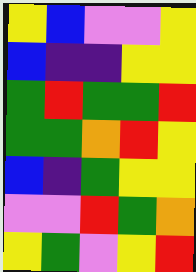[["yellow", "blue", "violet", "violet", "yellow"], ["blue", "indigo", "indigo", "yellow", "yellow"], ["green", "red", "green", "green", "red"], ["green", "green", "orange", "red", "yellow"], ["blue", "indigo", "green", "yellow", "yellow"], ["violet", "violet", "red", "green", "orange"], ["yellow", "green", "violet", "yellow", "red"]]